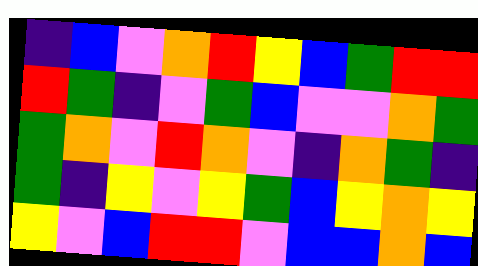[["indigo", "blue", "violet", "orange", "red", "yellow", "blue", "green", "red", "red"], ["red", "green", "indigo", "violet", "green", "blue", "violet", "violet", "orange", "green"], ["green", "orange", "violet", "red", "orange", "violet", "indigo", "orange", "green", "indigo"], ["green", "indigo", "yellow", "violet", "yellow", "green", "blue", "yellow", "orange", "yellow"], ["yellow", "violet", "blue", "red", "red", "violet", "blue", "blue", "orange", "blue"]]